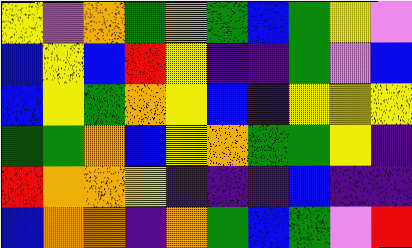[["yellow", "violet", "orange", "green", "orange", "green", "blue", "green", "yellow", "violet"], ["blue", "yellow", "blue", "red", "yellow", "indigo", "indigo", "green", "violet", "blue"], ["blue", "yellow", "green", "orange", "yellow", "blue", "indigo", "yellow", "yellow", "yellow"], ["green", "green", "orange", "blue", "yellow", "orange", "green", "green", "yellow", "indigo"], ["red", "orange", "orange", "yellow", "indigo", "indigo", "indigo", "blue", "indigo", "indigo"], ["blue", "orange", "orange", "indigo", "orange", "green", "blue", "green", "violet", "red"]]